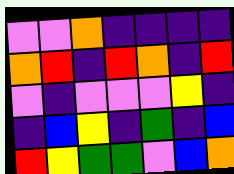[["violet", "violet", "orange", "indigo", "indigo", "indigo", "indigo"], ["orange", "red", "indigo", "red", "orange", "indigo", "red"], ["violet", "indigo", "violet", "violet", "violet", "yellow", "indigo"], ["indigo", "blue", "yellow", "indigo", "green", "indigo", "blue"], ["red", "yellow", "green", "green", "violet", "blue", "orange"]]